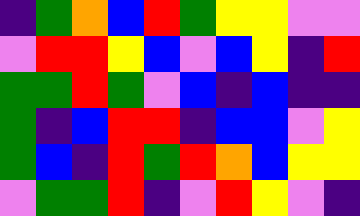[["indigo", "green", "orange", "blue", "red", "green", "yellow", "yellow", "violet", "violet"], ["violet", "red", "red", "yellow", "blue", "violet", "blue", "yellow", "indigo", "red"], ["green", "green", "red", "green", "violet", "blue", "indigo", "blue", "indigo", "indigo"], ["green", "indigo", "blue", "red", "red", "indigo", "blue", "blue", "violet", "yellow"], ["green", "blue", "indigo", "red", "green", "red", "orange", "blue", "yellow", "yellow"], ["violet", "green", "green", "red", "indigo", "violet", "red", "yellow", "violet", "indigo"]]